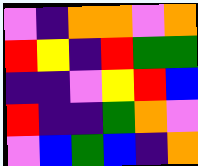[["violet", "indigo", "orange", "orange", "violet", "orange"], ["red", "yellow", "indigo", "red", "green", "green"], ["indigo", "indigo", "violet", "yellow", "red", "blue"], ["red", "indigo", "indigo", "green", "orange", "violet"], ["violet", "blue", "green", "blue", "indigo", "orange"]]